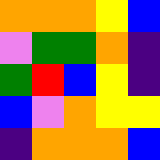[["orange", "orange", "orange", "yellow", "blue"], ["violet", "green", "green", "orange", "indigo"], ["green", "red", "blue", "yellow", "indigo"], ["blue", "violet", "orange", "yellow", "yellow"], ["indigo", "orange", "orange", "orange", "blue"]]